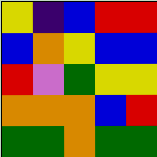[["yellow", "indigo", "blue", "red", "red"], ["blue", "orange", "yellow", "blue", "blue"], ["red", "violet", "green", "yellow", "yellow"], ["orange", "orange", "orange", "blue", "red"], ["green", "green", "orange", "green", "green"]]